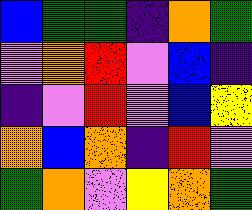[["blue", "green", "green", "indigo", "orange", "green"], ["violet", "orange", "red", "violet", "blue", "indigo"], ["indigo", "violet", "red", "violet", "blue", "yellow"], ["orange", "blue", "orange", "indigo", "red", "violet"], ["green", "orange", "violet", "yellow", "orange", "green"]]